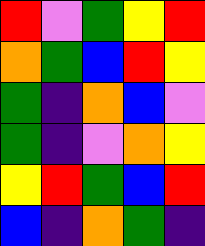[["red", "violet", "green", "yellow", "red"], ["orange", "green", "blue", "red", "yellow"], ["green", "indigo", "orange", "blue", "violet"], ["green", "indigo", "violet", "orange", "yellow"], ["yellow", "red", "green", "blue", "red"], ["blue", "indigo", "orange", "green", "indigo"]]